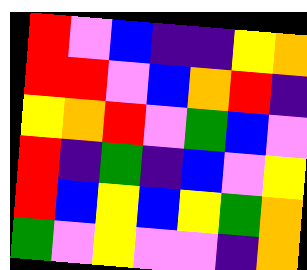[["red", "violet", "blue", "indigo", "indigo", "yellow", "orange"], ["red", "red", "violet", "blue", "orange", "red", "indigo"], ["yellow", "orange", "red", "violet", "green", "blue", "violet"], ["red", "indigo", "green", "indigo", "blue", "violet", "yellow"], ["red", "blue", "yellow", "blue", "yellow", "green", "orange"], ["green", "violet", "yellow", "violet", "violet", "indigo", "orange"]]